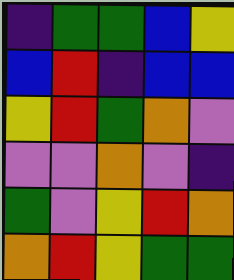[["indigo", "green", "green", "blue", "yellow"], ["blue", "red", "indigo", "blue", "blue"], ["yellow", "red", "green", "orange", "violet"], ["violet", "violet", "orange", "violet", "indigo"], ["green", "violet", "yellow", "red", "orange"], ["orange", "red", "yellow", "green", "green"]]